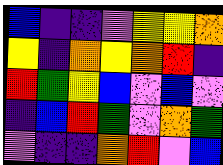[["blue", "indigo", "indigo", "violet", "yellow", "yellow", "orange"], ["yellow", "indigo", "orange", "yellow", "orange", "red", "indigo"], ["red", "green", "yellow", "blue", "violet", "blue", "violet"], ["indigo", "blue", "red", "green", "violet", "orange", "green"], ["violet", "indigo", "indigo", "orange", "red", "violet", "blue"]]